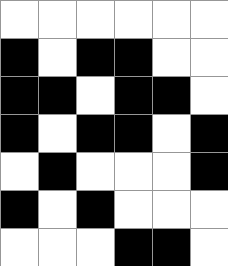[["white", "white", "white", "white", "white", "white"], ["black", "white", "black", "black", "white", "white"], ["black", "black", "white", "black", "black", "white"], ["black", "white", "black", "black", "white", "black"], ["white", "black", "white", "white", "white", "black"], ["black", "white", "black", "white", "white", "white"], ["white", "white", "white", "black", "black", "white"]]